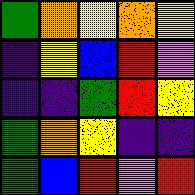[["green", "orange", "yellow", "orange", "yellow"], ["indigo", "yellow", "blue", "red", "violet"], ["indigo", "indigo", "green", "red", "yellow"], ["green", "orange", "yellow", "indigo", "indigo"], ["green", "blue", "red", "violet", "red"]]